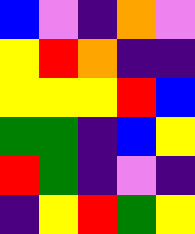[["blue", "violet", "indigo", "orange", "violet"], ["yellow", "red", "orange", "indigo", "indigo"], ["yellow", "yellow", "yellow", "red", "blue"], ["green", "green", "indigo", "blue", "yellow"], ["red", "green", "indigo", "violet", "indigo"], ["indigo", "yellow", "red", "green", "yellow"]]